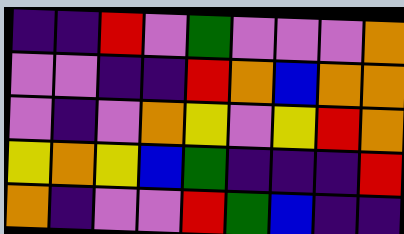[["indigo", "indigo", "red", "violet", "green", "violet", "violet", "violet", "orange"], ["violet", "violet", "indigo", "indigo", "red", "orange", "blue", "orange", "orange"], ["violet", "indigo", "violet", "orange", "yellow", "violet", "yellow", "red", "orange"], ["yellow", "orange", "yellow", "blue", "green", "indigo", "indigo", "indigo", "red"], ["orange", "indigo", "violet", "violet", "red", "green", "blue", "indigo", "indigo"]]